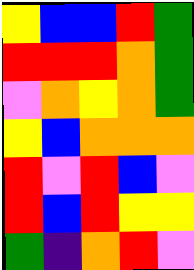[["yellow", "blue", "blue", "red", "green"], ["red", "red", "red", "orange", "green"], ["violet", "orange", "yellow", "orange", "green"], ["yellow", "blue", "orange", "orange", "orange"], ["red", "violet", "red", "blue", "violet"], ["red", "blue", "red", "yellow", "yellow"], ["green", "indigo", "orange", "red", "violet"]]